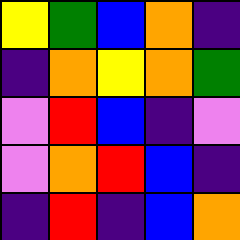[["yellow", "green", "blue", "orange", "indigo"], ["indigo", "orange", "yellow", "orange", "green"], ["violet", "red", "blue", "indigo", "violet"], ["violet", "orange", "red", "blue", "indigo"], ["indigo", "red", "indigo", "blue", "orange"]]